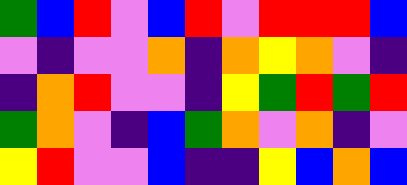[["green", "blue", "red", "violet", "blue", "red", "violet", "red", "red", "red", "blue"], ["violet", "indigo", "violet", "violet", "orange", "indigo", "orange", "yellow", "orange", "violet", "indigo"], ["indigo", "orange", "red", "violet", "violet", "indigo", "yellow", "green", "red", "green", "red"], ["green", "orange", "violet", "indigo", "blue", "green", "orange", "violet", "orange", "indigo", "violet"], ["yellow", "red", "violet", "violet", "blue", "indigo", "indigo", "yellow", "blue", "orange", "blue"]]